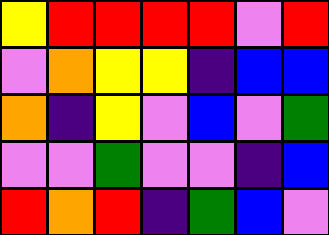[["yellow", "red", "red", "red", "red", "violet", "red"], ["violet", "orange", "yellow", "yellow", "indigo", "blue", "blue"], ["orange", "indigo", "yellow", "violet", "blue", "violet", "green"], ["violet", "violet", "green", "violet", "violet", "indigo", "blue"], ["red", "orange", "red", "indigo", "green", "blue", "violet"]]